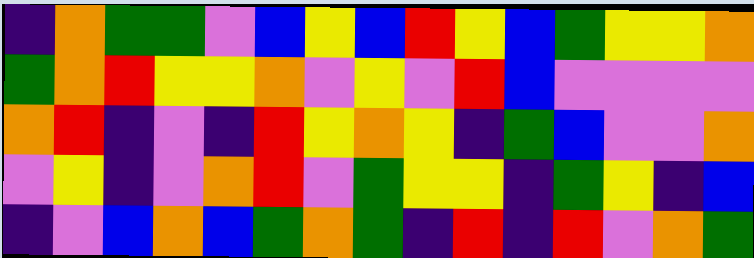[["indigo", "orange", "green", "green", "violet", "blue", "yellow", "blue", "red", "yellow", "blue", "green", "yellow", "yellow", "orange"], ["green", "orange", "red", "yellow", "yellow", "orange", "violet", "yellow", "violet", "red", "blue", "violet", "violet", "violet", "violet"], ["orange", "red", "indigo", "violet", "indigo", "red", "yellow", "orange", "yellow", "indigo", "green", "blue", "violet", "violet", "orange"], ["violet", "yellow", "indigo", "violet", "orange", "red", "violet", "green", "yellow", "yellow", "indigo", "green", "yellow", "indigo", "blue"], ["indigo", "violet", "blue", "orange", "blue", "green", "orange", "green", "indigo", "red", "indigo", "red", "violet", "orange", "green"]]